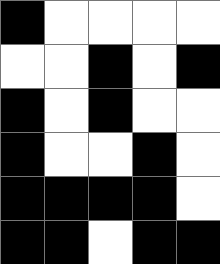[["black", "white", "white", "white", "white"], ["white", "white", "black", "white", "black"], ["black", "white", "black", "white", "white"], ["black", "white", "white", "black", "white"], ["black", "black", "black", "black", "white"], ["black", "black", "white", "black", "black"]]